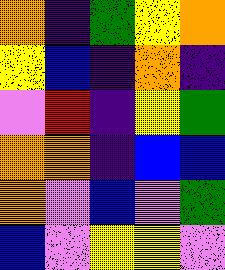[["orange", "indigo", "green", "yellow", "orange"], ["yellow", "blue", "indigo", "orange", "indigo"], ["violet", "red", "indigo", "yellow", "green"], ["orange", "orange", "indigo", "blue", "blue"], ["orange", "violet", "blue", "violet", "green"], ["blue", "violet", "yellow", "yellow", "violet"]]